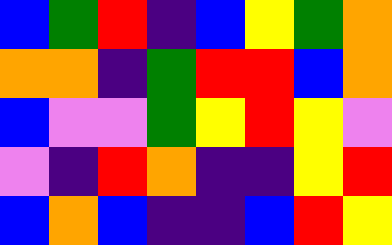[["blue", "green", "red", "indigo", "blue", "yellow", "green", "orange"], ["orange", "orange", "indigo", "green", "red", "red", "blue", "orange"], ["blue", "violet", "violet", "green", "yellow", "red", "yellow", "violet"], ["violet", "indigo", "red", "orange", "indigo", "indigo", "yellow", "red"], ["blue", "orange", "blue", "indigo", "indigo", "blue", "red", "yellow"]]